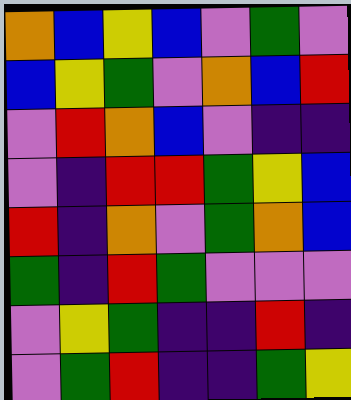[["orange", "blue", "yellow", "blue", "violet", "green", "violet"], ["blue", "yellow", "green", "violet", "orange", "blue", "red"], ["violet", "red", "orange", "blue", "violet", "indigo", "indigo"], ["violet", "indigo", "red", "red", "green", "yellow", "blue"], ["red", "indigo", "orange", "violet", "green", "orange", "blue"], ["green", "indigo", "red", "green", "violet", "violet", "violet"], ["violet", "yellow", "green", "indigo", "indigo", "red", "indigo"], ["violet", "green", "red", "indigo", "indigo", "green", "yellow"]]